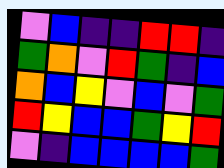[["violet", "blue", "indigo", "indigo", "red", "red", "indigo"], ["green", "orange", "violet", "red", "green", "indigo", "blue"], ["orange", "blue", "yellow", "violet", "blue", "violet", "green"], ["red", "yellow", "blue", "blue", "green", "yellow", "red"], ["violet", "indigo", "blue", "blue", "blue", "blue", "green"]]